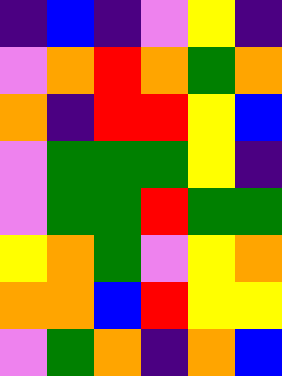[["indigo", "blue", "indigo", "violet", "yellow", "indigo"], ["violet", "orange", "red", "orange", "green", "orange"], ["orange", "indigo", "red", "red", "yellow", "blue"], ["violet", "green", "green", "green", "yellow", "indigo"], ["violet", "green", "green", "red", "green", "green"], ["yellow", "orange", "green", "violet", "yellow", "orange"], ["orange", "orange", "blue", "red", "yellow", "yellow"], ["violet", "green", "orange", "indigo", "orange", "blue"]]